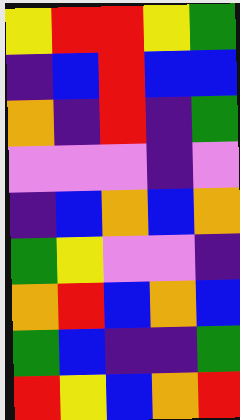[["yellow", "red", "red", "yellow", "green"], ["indigo", "blue", "red", "blue", "blue"], ["orange", "indigo", "red", "indigo", "green"], ["violet", "violet", "violet", "indigo", "violet"], ["indigo", "blue", "orange", "blue", "orange"], ["green", "yellow", "violet", "violet", "indigo"], ["orange", "red", "blue", "orange", "blue"], ["green", "blue", "indigo", "indigo", "green"], ["red", "yellow", "blue", "orange", "red"]]